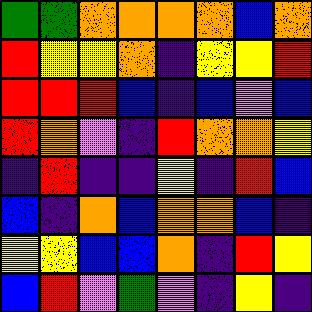[["green", "green", "orange", "orange", "orange", "orange", "blue", "orange"], ["red", "yellow", "yellow", "orange", "indigo", "yellow", "yellow", "red"], ["red", "red", "red", "blue", "indigo", "blue", "violet", "blue"], ["red", "orange", "violet", "indigo", "red", "orange", "orange", "yellow"], ["indigo", "red", "indigo", "indigo", "yellow", "indigo", "red", "blue"], ["blue", "indigo", "orange", "blue", "orange", "orange", "blue", "indigo"], ["yellow", "yellow", "blue", "blue", "orange", "indigo", "red", "yellow"], ["blue", "red", "violet", "green", "violet", "indigo", "yellow", "indigo"]]